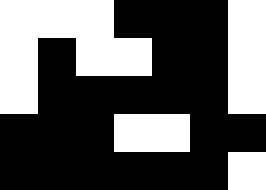[["white", "white", "white", "black", "black", "black", "white"], ["white", "black", "white", "white", "black", "black", "white"], ["white", "black", "black", "black", "black", "black", "white"], ["black", "black", "black", "white", "white", "black", "black"], ["black", "black", "black", "black", "black", "black", "white"]]